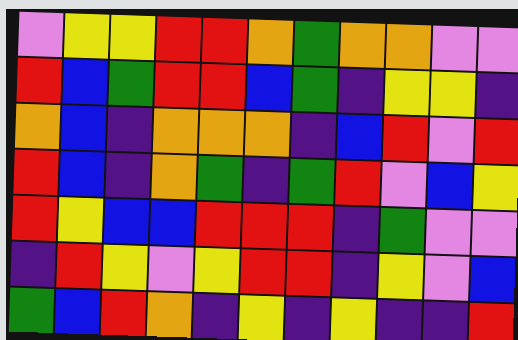[["violet", "yellow", "yellow", "red", "red", "orange", "green", "orange", "orange", "violet", "violet"], ["red", "blue", "green", "red", "red", "blue", "green", "indigo", "yellow", "yellow", "indigo"], ["orange", "blue", "indigo", "orange", "orange", "orange", "indigo", "blue", "red", "violet", "red"], ["red", "blue", "indigo", "orange", "green", "indigo", "green", "red", "violet", "blue", "yellow"], ["red", "yellow", "blue", "blue", "red", "red", "red", "indigo", "green", "violet", "violet"], ["indigo", "red", "yellow", "violet", "yellow", "red", "red", "indigo", "yellow", "violet", "blue"], ["green", "blue", "red", "orange", "indigo", "yellow", "indigo", "yellow", "indigo", "indigo", "red"]]